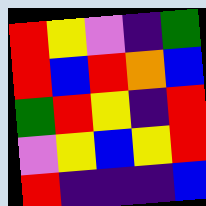[["red", "yellow", "violet", "indigo", "green"], ["red", "blue", "red", "orange", "blue"], ["green", "red", "yellow", "indigo", "red"], ["violet", "yellow", "blue", "yellow", "red"], ["red", "indigo", "indigo", "indigo", "blue"]]